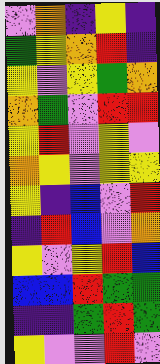[["violet", "orange", "indigo", "yellow", "indigo"], ["green", "yellow", "orange", "red", "indigo"], ["yellow", "violet", "yellow", "green", "orange"], ["orange", "green", "violet", "red", "red"], ["yellow", "red", "violet", "yellow", "violet"], ["orange", "yellow", "violet", "yellow", "yellow"], ["yellow", "indigo", "blue", "violet", "red"], ["indigo", "red", "blue", "violet", "orange"], ["yellow", "violet", "yellow", "red", "blue"], ["blue", "blue", "red", "green", "green"], ["indigo", "indigo", "green", "red", "green"], ["yellow", "violet", "violet", "red", "violet"]]